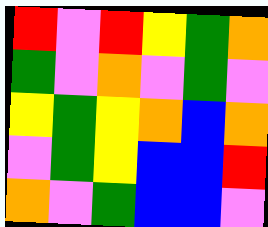[["red", "violet", "red", "yellow", "green", "orange"], ["green", "violet", "orange", "violet", "green", "violet"], ["yellow", "green", "yellow", "orange", "blue", "orange"], ["violet", "green", "yellow", "blue", "blue", "red"], ["orange", "violet", "green", "blue", "blue", "violet"]]